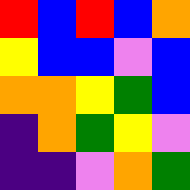[["red", "blue", "red", "blue", "orange"], ["yellow", "blue", "blue", "violet", "blue"], ["orange", "orange", "yellow", "green", "blue"], ["indigo", "orange", "green", "yellow", "violet"], ["indigo", "indigo", "violet", "orange", "green"]]